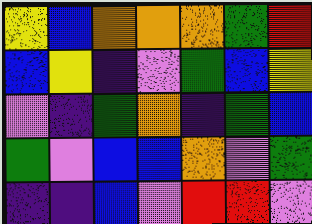[["yellow", "blue", "orange", "orange", "orange", "green", "red"], ["blue", "yellow", "indigo", "violet", "green", "blue", "yellow"], ["violet", "indigo", "green", "orange", "indigo", "green", "blue"], ["green", "violet", "blue", "blue", "orange", "violet", "green"], ["indigo", "indigo", "blue", "violet", "red", "red", "violet"]]